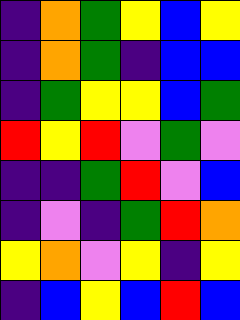[["indigo", "orange", "green", "yellow", "blue", "yellow"], ["indigo", "orange", "green", "indigo", "blue", "blue"], ["indigo", "green", "yellow", "yellow", "blue", "green"], ["red", "yellow", "red", "violet", "green", "violet"], ["indigo", "indigo", "green", "red", "violet", "blue"], ["indigo", "violet", "indigo", "green", "red", "orange"], ["yellow", "orange", "violet", "yellow", "indigo", "yellow"], ["indigo", "blue", "yellow", "blue", "red", "blue"]]